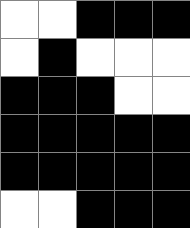[["white", "white", "black", "black", "black"], ["white", "black", "white", "white", "white"], ["black", "black", "black", "white", "white"], ["black", "black", "black", "black", "black"], ["black", "black", "black", "black", "black"], ["white", "white", "black", "black", "black"]]